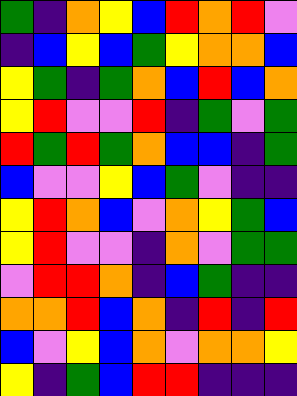[["green", "indigo", "orange", "yellow", "blue", "red", "orange", "red", "violet"], ["indigo", "blue", "yellow", "blue", "green", "yellow", "orange", "orange", "blue"], ["yellow", "green", "indigo", "green", "orange", "blue", "red", "blue", "orange"], ["yellow", "red", "violet", "violet", "red", "indigo", "green", "violet", "green"], ["red", "green", "red", "green", "orange", "blue", "blue", "indigo", "green"], ["blue", "violet", "violet", "yellow", "blue", "green", "violet", "indigo", "indigo"], ["yellow", "red", "orange", "blue", "violet", "orange", "yellow", "green", "blue"], ["yellow", "red", "violet", "violet", "indigo", "orange", "violet", "green", "green"], ["violet", "red", "red", "orange", "indigo", "blue", "green", "indigo", "indigo"], ["orange", "orange", "red", "blue", "orange", "indigo", "red", "indigo", "red"], ["blue", "violet", "yellow", "blue", "orange", "violet", "orange", "orange", "yellow"], ["yellow", "indigo", "green", "blue", "red", "red", "indigo", "indigo", "indigo"]]